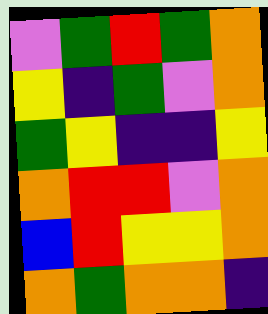[["violet", "green", "red", "green", "orange"], ["yellow", "indigo", "green", "violet", "orange"], ["green", "yellow", "indigo", "indigo", "yellow"], ["orange", "red", "red", "violet", "orange"], ["blue", "red", "yellow", "yellow", "orange"], ["orange", "green", "orange", "orange", "indigo"]]